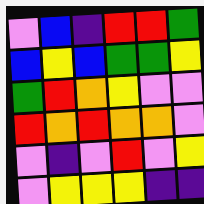[["violet", "blue", "indigo", "red", "red", "green"], ["blue", "yellow", "blue", "green", "green", "yellow"], ["green", "red", "orange", "yellow", "violet", "violet"], ["red", "orange", "red", "orange", "orange", "violet"], ["violet", "indigo", "violet", "red", "violet", "yellow"], ["violet", "yellow", "yellow", "yellow", "indigo", "indigo"]]